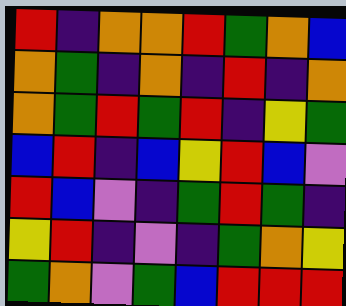[["red", "indigo", "orange", "orange", "red", "green", "orange", "blue"], ["orange", "green", "indigo", "orange", "indigo", "red", "indigo", "orange"], ["orange", "green", "red", "green", "red", "indigo", "yellow", "green"], ["blue", "red", "indigo", "blue", "yellow", "red", "blue", "violet"], ["red", "blue", "violet", "indigo", "green", "red", "green", "indigo"], ["yellow", "red", "indigo", "violet", "indigo", "green", "orange", "yellow"], ["green", "orange", "violet", "green", "blue", "red", "red", "red"]]